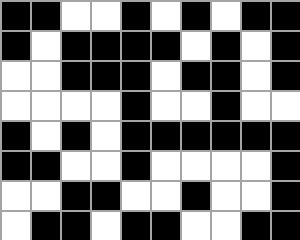[["black", "black", "white", "white", "black", "white", "black", "white", "black", "black"], ["black", "white", "black", "black", "black", "black", "white", "black", "white", "black"], ["white", "white", "black", "black", "black", "white", "black", "black", "white", "black"], ["white", "white", "white", "white", "black", "white", "white", "black", "white", "white"], ["black", "white", "black", "white", "black", "black", "black", "black", "black", "black"], ["black", "black", "white", "white", "black", "white", "white", "white", "white", "black"], ["white", "white", "black", "black", "white", "white", "black", "white", "white", "black"], ["white", "black", "black", "white", "black", "black", "white", "white", "black", "black"]]